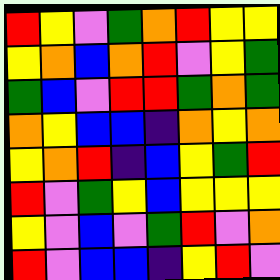[["red", "yellow", "violet", "green", "orange", "red", "yellow", "yellow"], ["yellow", "orange", "blue", "orange", "red", "violet", "yellow", "green"], ["green", "blue", "violet", "red", "red", "green", "orange", "green"], ["orange", "yellow", "blue", "blue", "indigo", "orange", "yellow", "orange"], ["yellow", "orange", "red", "indigo", "blue", "yellow", "green", "red"], ["red", "violet", "green", "yellow", "blue", "yellow", "yellow", "yellow"], ["yellow", "violet", "blue", "violet", "green", "red", "violet", "orange"], ["red", "violet", "blue", "blue", "indigo", "yellow", "red", "violet"]]